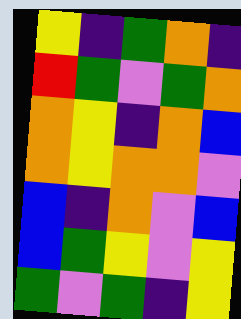[["yellow", "indigo", "green", "orange", "indigo"], ["red", "green", "violet", "green", "orange"], ["orange", "yellow", "indigo", "orange", "blue"], ["orange", "yellow", "orange", "orange", "violet"], ["blue", "indigo", "orange", "violet", "blue"], ["blue", "green", "yellow", "violet", "yellow"], ["green", "violet", "green", "indigo", "yellow"]]